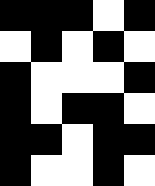[["black", "black", "black", "white", "black"], ["white", "black", "white", "black", "white"], ["black", "white", "white", "white", "black"], ["black", "white", "black", "black", "white"], ["black", "black", "white", "black", "black"], ["black", "white", "white", "black", "white"]]